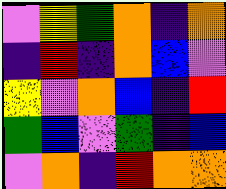[["violet", "yellow", "green", "orange", "indigo", "orange"], ["indigo", "red", "indigo", "orange", "blue", "violet"], ["yellow", "violet", "orange", "blue", "indigo", "red"], ["green", "blue", "violet", "green", "indigo", "blue"], ["violet", "orange", "indigo", "red", "orange", "orange"]]